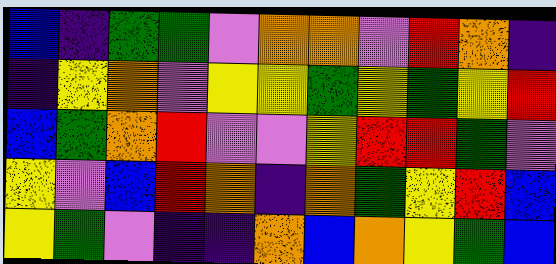[["blue", "indigo", "green", "green", "violet", "orange", "orange", "violet", "red", "orange", "indigo"], ["indigo", "yellow", "orange", "violet", "yellow", "yellow", "green", "yellow", "green", "yellow", "red"], ["blue", "green", "orange", "red", "violet", "violet", "yellow", "red", "red", "green", "violet"], ["yellow", "violet", "blue", "red", "orange", "indigo", "orange", "green", "yellow", "red", "blue"], ["yellow", "green", "violet", "indigo", "indigo", "orange", "blue", "orange", "yellow", "green", "blue"]]